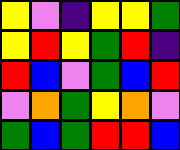[["yellow", "violet", "indigo", "yellow", "yellow", "green"], ["yellow", "red", "yellow", "green", "red", "indigo"], ["red", "blue", "violet", "green", "blue", "red"], ["violet", "orange", "green", "yellow", "orange", "violet"], ["green", "blue", "green", "red", "red", "blue"]]